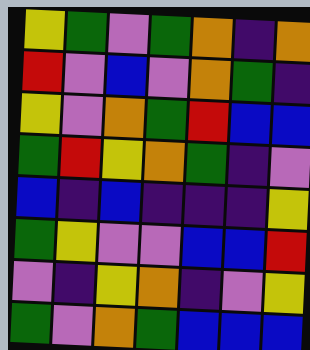[["yellow", "green", "violet", "green", "orange", "indigo", "orange"], ["red", "violet", "blue", "violet", "orange", "green", "indigo"], ["yellow", "violet", "orange", "green", "red", "blue", "blue"], ["green", "red", "yellow", "orange", "green", "indigo", "violet"], ["blue", "indigo", "blue", "indigo", "indigo", "indigo", "yellow"], ["green", "yellow", "violet", "violet", "blue", "blue", "red"], ["violet", "indigo", "yellow", "orange", "indigo", "violet", "yellow"], ["green", "violet", "orange", "green", "blue", "blue", "blue"]]